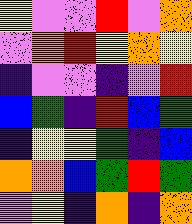[["yellow", "violet", "violet", "red", "violet", "orange"], ["violet", "orange", "red", "yellow", "orange", "yellow"], ["indigo", "violet", "violet", "indigo", "violet", "red"], ["blue", "green", "indigo", "red", "blue", "green"], ["indigo", "yellow", "yellow", "green", "indigo", "blue"], ["orange", "orange", "blue", "green", "red", "green"], ["violet", "yellow", "indigo", "orange", "indigo", "orange"]]